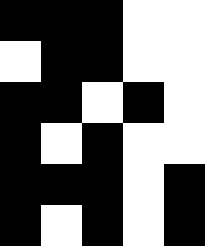[["black", "black", "black", "white", "white"], ["white", "black", "black", "white", "white"], ["black", "black", "white", "black", "white"], ["black", "white", "black", "white", "white"], ["black", "black", "black", "white", "black"], ["black", "white", "black", "white", "black"]]